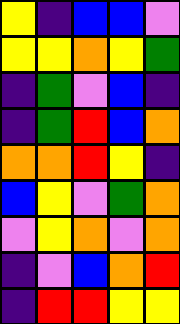[["yellow", "indigo", "blue", "blue", "violet"], ["yellow", "yellow", "orange", "yellow", "green"], ["indigo", "green", "violet", "blue", "indigo"], ["indigo", "green", "red", "blue", "orange"], ["orange", "orange", "red", "yellow", "indigo"], ["blue", "yellow", "violet", "green", "orange"], ["violet", "yellow", "orange", "violet", "orange"], ["indigo", "violet", "blue", "orange", "red"], ["indigo", "red", "red", "yellow", "yellow"]]